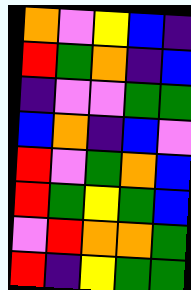[["orange", "violet", "yellow", "blue", "indigo"], ["red", "green", "orange", "indigo", "blue"], ["indigo", "violet", "violet", "green", "green"], ["blue", "orange", "indigo", "blue", "violet"], ["red", "violet", "green", "orange", "blue"], ["red", "green", "yellow", "green", "blue"], ["violet", "red", "orange", "orange", "green"], ["red", "indigo", "yellow", "green", "green"]]